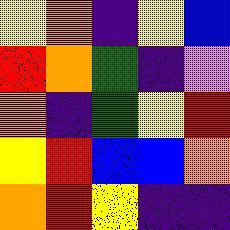[["yellow", "orange", "indigo", "yellow", "blue"], ["red", "orange", "green", "indigo", "violet"], ["orange", "indigo", "green", "yellow", "red"], ["yellow", "red", "blue", "blue", "orange"], ["orange", "red", "yellow", "indigo", "indigo"]]